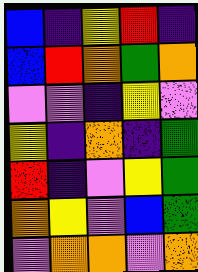[["blue", "indigo", "yellow", "red", "indigo"], ["blue", "red", "orange", "green", "orange"], ["violet", "violet", "indigo", "yellow", "violet"], ["yellow", "indigo", "orange", "indigo", "green"], ["red", "indigo", "violet", "yellow", "green"], ["orange", "yellow", "violet", "blue", "green"], ["violet", "orange", "orange", "violet", "orange"]]